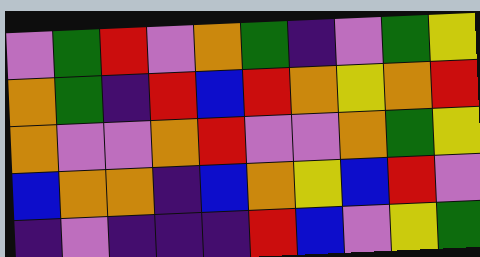[["violet", "green", "red", "violet", "orange", "green", "indigo", "violet", "green", "yellow"], ["orange", "green", "indigo", "red", "blue", "red", "orange", "yellow", "orange", "red"], ["orange", "violet", "violet", "orange", "red", "violet", "violet", "orange", "green", "yellow"], ["blue", "orange", "orange", "indigo", "blue", "orange", "yellow", "blue", "red", "violet"], ["indigo", "violet", "indigo", "indigo", "indigo", "red", "blue", "violet", "yellow", "green"]]